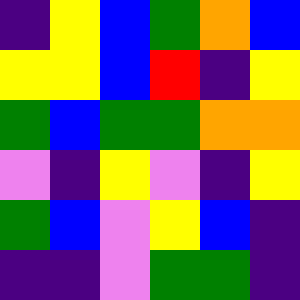[["indigo", "yellow", "blue", "green", "orange", "blue"], ["yellow", "yellow", "blue", "red", "indigo", "yellow"], ["green", "blue", "green", "green", "orange", "orange"], ["violet", "indigo", "yellow", "violet", "indigo", "yellow"], ["green", "blue", "violet", "yellow", "blue", "indigo"], ["indigo", "indigo", "violet", "green", "green", "indigo"]]